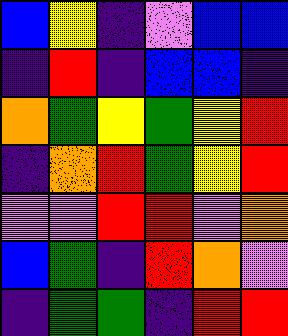[["blue", "yellow", "indigo", "violet", "blue", "blue"], ["indigo", "red", "indigo", "blue", "blue", "indigo"], ["orange", "green", "yellow", "green", "yellow", "red"], ["indigo", "orange", "red", "green", "yellow", "red"], ["violet", "violet", "red", "red", "violet", "orange"], ["blue", "green", "indigo", "red", "orange", "violet"], ["indigo", "green", "green", "indigo", "red", "red"]]